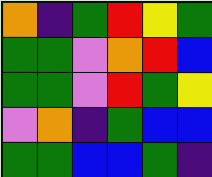[["orange", "indigo", "green", "red", "yellow", "green"], ["green", "green", "violet", "orange", "red", "blue"], ["green", "green", "violet", "red", "green", "yellow"], ["violet", "orange", "indigo", "green", "blue", "blue"], ["green", "green", "blue", "blue", "green", "indigo"]]